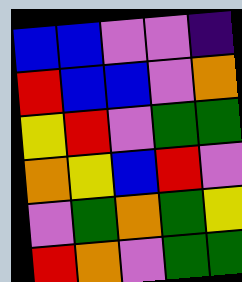[["blue", "blue", "violet", "violet", "indigo"], ["red", "blue", "blue", "violet", "orange"], ["yellow", "red", "violet", "green", "green"], ["orange", "yellow", "blue", "red", "violet"], ["violet", "green", "orange", "green", "yellow"], ["red", "orange", "violet", "green", "green"]]